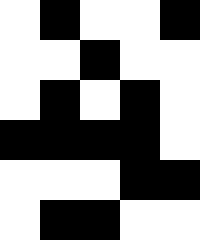[["white", "black", "white", "white", "black"], ["white", "white", "black", "white", "white"], ["white", "black", "white", "black", "white"], ["black", "black", "black", "black", "white"], ["white", "white", "white", "black", "black"], ["white", "black", "black", "white", "white"]]